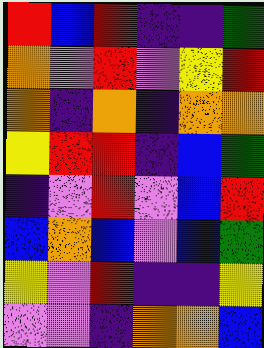[["red", "blue", "red", "indigo", "indigo", "green"], ["orange", "violet", "red", "violet", "yellow", "red"], ["orange", "indigo", "orange", "indigo", "orange", "orange"], ["yellow", "red", "red", "indigo", "blue", "green"], ["indigo", "violet", "red", "violet", "blue", "red"], ["blue", "orange", "blue", "violet", "blue", "green"], ["yellow", "violet", "red", "indigo", "indigo", "yellow"], ["violet", "violet", "indigo", "orange", "orange", "blue"]]